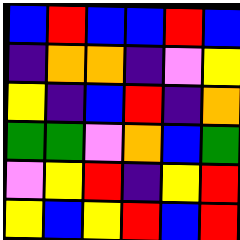[["blue", "red", "blue", "blue", "red", "blue"], ["indigo", "orange", "orange", "indigo", "violet", "yellow"], ["yellow", "indigo", "blue", "red", "indigo", "orange"], ["green", "green", "violet", "orange", "blue", "green"], ["violet", "yellow", "red", "indigo", "yellow", "red"], ["yellow", "blue", "yellow", "red", "blue", "red"]]